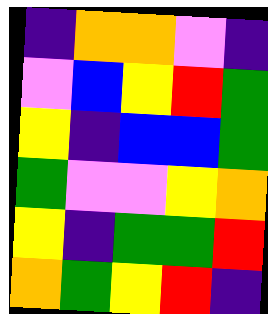[["indigo", "orange", "orange", "violet", "indigo"], ["violet", "blue", "yellow", "red", "green"], ["yellow", "indigo", "blue", "blue", "green"], ["green", "violet", "violet", "yellow", "orange"], ["yellow", "indigo", "green", "green", "red"], ["orange", "green", "yellow", "red", "indigo"]]